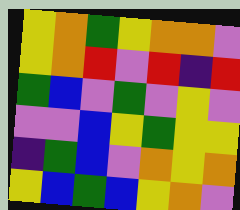[["yellow", "orange", "green", "yellow", "orange", "orange", "violet"], ["yellow", "orange", "red", "violet", "red", "indigo", "red"], ["green", "blue", "violet", "green", "violet", "yellow", "violet"], ["violet", "violet", "blue", "yellow", "green", "yellow", "yellow"], ["indigo", "green", "blue", "violet", "orange", "yellow", "orange"], ["yellow", "blue", "green", "blue", "yellow", "orange", "violet"]]